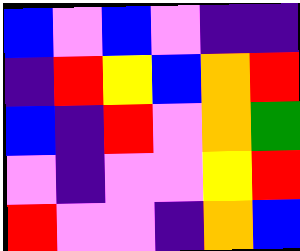[["blue", "violet", "blue", "violet", "indigo", "indigo"], ["indigo", "red", "yellow", "blue", "orange", "red"], ["blue", "indigo", "red", "violet", "orange", "green"], ["violet", "indigo", "violet", "violet", "yellow", "red"], ["red", "violet", "violet", "indigo", "orange", "blue"]]